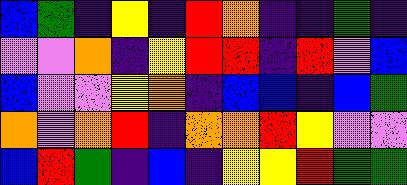[["blue", "green", "indigo", "yellow", "indigo", "red", "orange", "indigo", "indigo", "green", "indigo"], ["violet", "violet", "orange", "indigo", "yellow", "red", "red", "indigo", "red", "violet", "blue"], ["blue", "violet", "violet", "yellow", "orange", "indigo", "blue", "blue", "indigo", "blue", "green"], ["orange", "violet", "orange", "red", "indigo", "orange", "orange", "red", "yellow", "violet", "violet"], ["blue", "red", "green", "indigo", "blue", "indigo", "yellow", "yellow", "red", "green", "green"]]